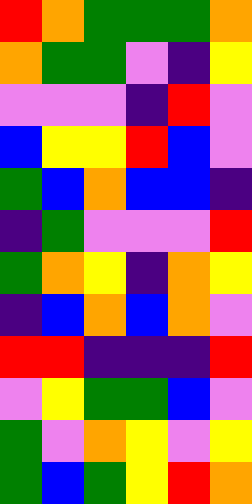[["red", "orange", "green", "green", "green", "orange"], ["orange", "green", "green", "violet", "indigo", "yellow"], ["violet", "violet", "violet", "indigo", "red", "violet"], ["blue", "yellow", "yellow", "red", "blue", "violet"], ["green", "blue", "orange", "blue", "blue", "indigo"], ["indigo", "green", "violet", "violet", "violet", "red"], ["green", "orange", "yellow", "indigo", "orange", "yellow"], ["indigo", "blue", "orange", "blue", "orange", "violet"], ["red", "red", "indigo", "indigo", "indigo", "red"], ["violet", "yellow", "green", "green", "blue", "violet"], ["green", "violet", "orange", "yellow", "violet", "yellow"], ["green", "blue", "green", "yellow", "red", "orange"]]